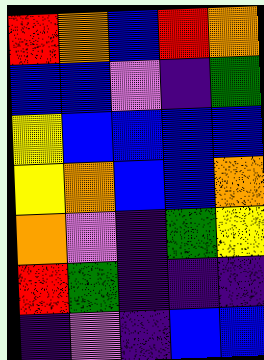[["red", "orange", "blue", "red", "orange"], ["blue", "blue", "violet", "indigo", "green"], ["yellow", "blue", "blue", "blue", "blue"], ["yellow", "orange", "blue", "blue", "orange"], ["orange", "violet", "indigo", "green", "yellow"], ["red", "green", "indigo", "indigo", "indigo"], ["indigo", "violet", "indigo", "blue", "blue"]]